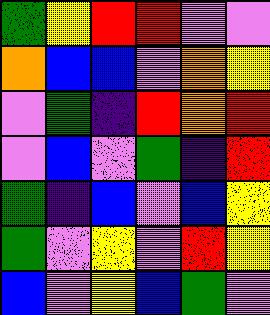[["green", "yellow", "red", "red", "violet", "violet"], ["orange", "blue", "blue", "violet", "orange", "yellow"], ["violet", "green", "indigo", "red", "orange", "red"], ["violet", "blue", "violet", "green", "indigo", "red"], ["green", "indigo", "blue", "violet", "blue", "yellow"], ["green", "violet", "yellow", "violet", "red", "yellow"], ["blue", "violet", "yellow", "blue", "green", "violet"]]